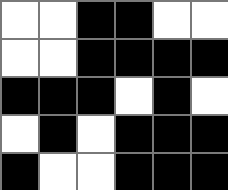[["white", "white", "black", "black", "white", "white"], ["white", "white", "black", "black", "black", "black"], ["black", "black", "black", "white", "black", "white"], ["white", "black", "white", "black", "black", "black"], ["black", "white", "white", "black", "black", "black"]]